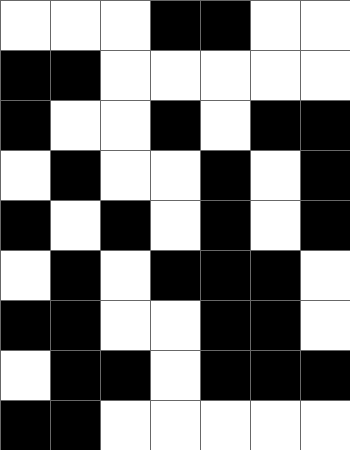[["white", "white", "white", "black", "black", "white", "white"], ["black", "black", "white", "white", "white", "white", "white"], ["black", "white", "white", "black", "white", "black", "black"], ["white", "black", "white", "white", "black", "white", "black"], ["black", "white", "black", "white", "black", "white", "black"], ["white", "black", "white", "black", "black", "black", "white"], ["black", "black", "white", "white", "black", "black", "white"], ["white", "black", "black", "white", "black", "black", "black"], ["black", "black", "white", "white", "white", "white", "white"]]